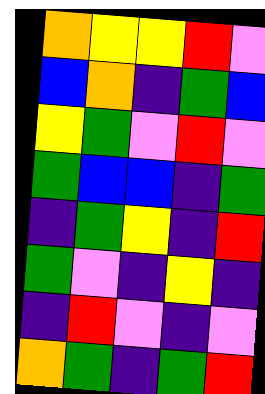[["orange", "yellow", "yellow", "red", "violet"], ["blue", "orange", "indigo", "green", "blue"], ["yellow", "green", "violet", "red", "violet"], ["green", "blue", "blue", "indigo", "green"], ["indigo", "green", "yellow", "indigo", "red"], ["green", "violet", "indigo", "yellow", "indigo"], ["indigo", "red", "violet", "indigo", "violet"], ["orange", "green", "indigo", "green", "red"]]